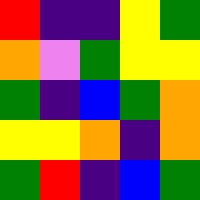[["red", "indigo", "indigo", "yellow", "green"], ["orange", "violet", "green", "yellow", "yellow"], ["green", "indigo", "blue", "green", "orange"], ["yellow", "yellow", "orange", "indigo", "orange"], ["green", "red", "indigo", "blue", "green"]]